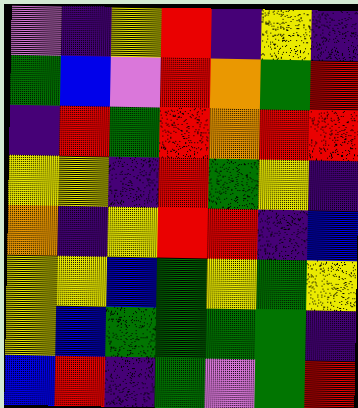[["violet", "indigo", "yellow", "red", "indigo", "yellow", "indigo"], ["green", "blue", "violet", "red", "orange", "green", "red"], ["indigo", "red", "green", "red", "orange", "red", "red"], ["yellow", "yellow", "indigo", "red", "green", "yellow", "indigo"], ["orange", "indigo", "yellow", "red", "red", "indigo", "blue"], ["yellow", "yellow", "blue", "green", "yellow", "green", "yellow"], ["yellow", "blue", "green", "green", "green", "green", "indigo"], ["blue", "red", "indigo", "green", "violet", "green", "red"]]